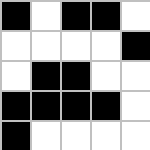[["black", "white", "black", "black", "white"], ["white", "white", "white", "white", "black"], ["white", "black", "black", "white", "white"], ["black", "black", "black", "black", "white"], ["black", "white", "white", "white", "white"]]